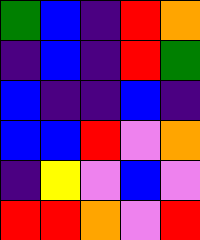[["green", "blue", "indigo", "red", "orange"], ["indigo", "blue", "indigo", "red", "green"], ["blue", "indigo", "indigo", "blue", "indigo"], ["blue", "blue", "red", "violet", "orange"], ["indigo", "yellow", "violet", "blue", "violet"], ["red", "red", "orange", "violet", "red"]]